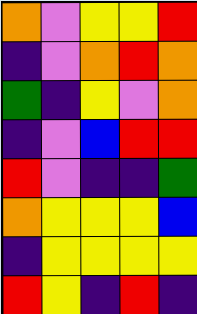[["orange", "violet", "yellow", "yellow", "red"], ["indigo", "violet", "orange", "red", "orange"], ["green", "indigo", "yellow", "violet", "orange"], ["indigo", "violet", "blue", "red", "red"], ["red", "violet", "indigo", "indigo", "green"], ["orange", "yellow", "yellow", "yellow", "blue"], ["indigo", "yellow", "yellow", "yellow", "yellow"], ["red", "yellow", "indigo", "red", "indigo"]]